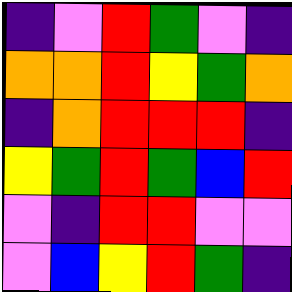[["indigo", "violet", "red", "green", "violet", "indigo"], ["orange", "orange", "red", "yellow", "green", "orange"], ["indigo", "orange", "red", "red", "red", "indigo"], ["yellow", "green", "red", "green", "blue", "red"], ["violet", "indigo", "red", "red", "violet", "violet"], ["violet", "blue", "yellow", "red", "green", "indigo"]]